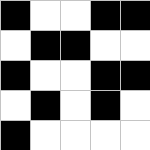[["black", "white", "white", "black", "black"], ["white", "black", "black", "white", "white"], ["black", "white", "white", "black", "black"], ["white", "black", "white", "black", "white"], ["black", "white", "white", "white", "white"]]